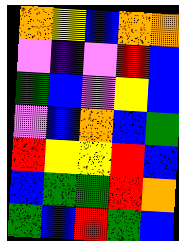[["orange", "yellow", "blue", "orange", "orange"], ["violet", "indigo", "violet", "red", "blue"], ["green", "blue", "violet", "yellow", "blue"], ["violet", "blue", "orange", "blue", "green"], ["red", "yellow", "yellow", "red", "blue"], ["blue", "green", "green", "red", "orange"], ["green", "blue", "red", "green", "blue"]]